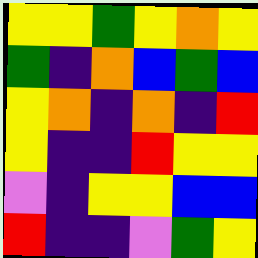[["yellow", "yellow", "green", "yellow", "orange", "yellow"], ["green", "indigo", "orange", "blue", "green", "blue"], ["yellow", "orange", "indigo", "orange", "indigo", "red"], ["yellow", "indigo", "indigo", "red", "yellow", "yellow"], ["violet", "indigo", "yellow", "yellow", "blue", "blue"], ["red", "indigo", "indigo", "violet", "green", "yellow"]]